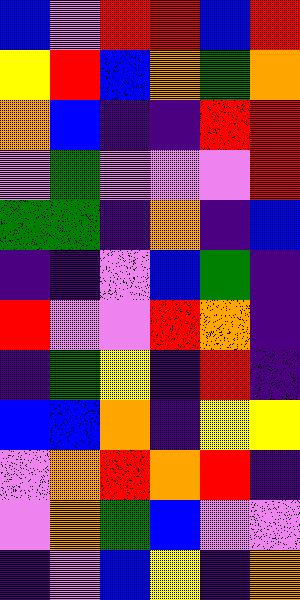[["blue", "violet", "red", "red", "blue", "red"], ["yellow", "red", "blue", "orange", "green", "orange"], ["orange", "blue", "indigo", "indigo", "red", "red"], ["violet", "green", "violet", "violet", "violet", "red"], ["green", "green", "indigo", "orange", "indigo", "blue"], ["indigo", "indigo", "violet", "blue", "green", "indigo"], ["red", "violet", "violet", "red", "orange", "indigo"], ["indigo", "green", "yellow", "indigo", "red", "indigo"], ["blue", "blue", "orange", "indigo", "yellow", "yellow"], ["violet", "orange", "red", "orange", "red", "indigo"], ["violet", "orange", "green", "blue", "violet", "violet"], ["indigo", "violet", "blue", "yellow", "indigo", "orange"]]